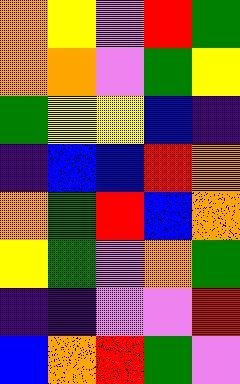[["orange", "yellow", "violet", "red", "green"], ["orange", "orange", "violet", "green", "yellow"], ["green", "yellow", "yellow", "blue", "indigo"], ["indigo", "blue", "blue", "red", "orange"], ["orange", "green", "red", "blue", "orange"], ["yellow", "green", "violet", "orange", "green"], ["indigo", "indigo", "violet", "violet", "red"], ["blue", "orange", "red", "green", "violet"]]